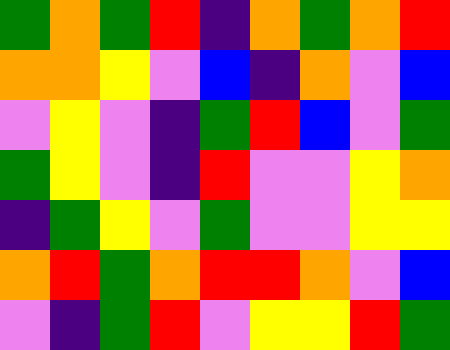[["green", "orange", "green", "red", "indigo", "orange", "green", "orange", "red"], ["orange", "orange", "yellow", "violet", "blue", "indigo", "orange", "violet", "blue"], ["violet", "yellow", "violet", "indigo", "green", "red", "blue", "violet", "green"], ["green", "yellow", "violet", "indigo", "red", "violet", "violet", "yellow", "orange"], ["indigo", "green", "yellow", "violet", "green", "violet", "violet", "yellow", "yellow"], ["orange", "red", "green", "orange", "red", "red", "orange", "violet", "blue"], ["violet", "indigo", "green", "red", "violet", "yellow", "yellow", "red", "green"]]